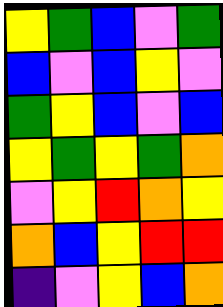[["yellow", "green", "blue", "violet", "green"], ["blue", "violet", "blue", "yellow", "violet"], ["green", "yellow", "blue", "violet", "blue"], ["yellow", "green", "yellow", "green", "orange"], ["violet", "yellow", "red", "orange", "yellow"], ["orange", "blue", "yellow", "red", "red"], ["indigo", "violet", "yellow", "blue", "orange"]]